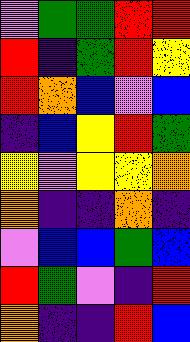[["violet", "green", "green", "red", "red"], ["red", "indigo", "green", "red", "yellow"], ["red", "orange", "blue", "violet", "blue"], ["indigo", "blue", "yellow", "red", "green"], ["yellow", "violet", "yellow", "yellow", "orange"], ["orange", "indigo", "indigo", "orange", "indigo"], ["violet", "blue", "blue", "green", "blue"], ["red", "green", "violet", "indigo", "red"], ["orange", "indigo", "indigo", "red", "blue"]]